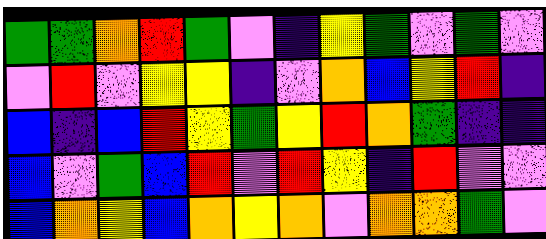[["green", "green", "orange", "red", "green", "violet", "indigo", "yellow", "green", "violet", "green", "violet"], ["violet", "red", "violet", "yellow", "yellow", "indigo", "violet", "orange", "blue", "yellow", "red", "indigo"], ["blue", "indigo", "blue", "red", "yellow", "green", "yellow", "red", "orange", "green", "indigo", "indigo"], ["blue", "violet", "green", "blue", "red", "violet", "red", "yellow", "indigo", "red", "violet", "violet"], ["blue", "orange", "yellow", "blue", "orange", "yellow", "orange", "violet", "orange", "orange", "green", "violet"]]